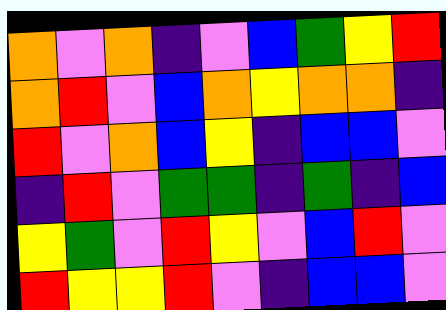[["orange", "violet", "orange", "indigo", "violet", "blue", "green", "yellow", "red"], ["orange", "red", "violet", "blue", "orange", "yellow", "orange", "orange", "indigo"], ["red", "violet", "orange", "blue", "yellow", "indigo", "blue", "blue", "violet"], ["indigo", "red", "violet", "green", "green", "indigo", "green", "indigo", "blue"], ["yellow", "green", "violet", "red", "yellow", "violet", "blue", "red", "violet"], ["red", "yellow", "yellow", "red", "violet", "indigo", "blue", "blue", "violet"]]